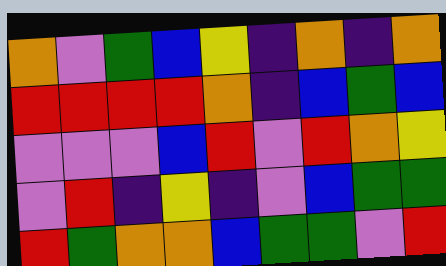[["orange", "violet", "green", "blue", "yellow", "indigo", "orange", "indigo", "orange"], ["red", "red", "red", "red", "orange", "indigo", "blue", "green", "blue"], ["violet", "violet", "violet", "blue", "red", "violet", "red", "orange", "yellow"], ["violet", "red", "indigo", "yellow", "indigo", "violet", "blue", "green", "green"], ["red", "green", "orange", "orange", "blue", "green", "green", "violet", "red"]]